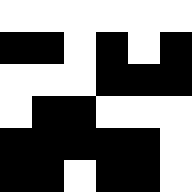[["white", "white", "white", "white", "white", "white"], ["black", "black", "white", "black", "white", "black"], ["white", "white", "white", "black", "black", "black"], ["white", "black", "black", "white", "white", "white"], ["black", "black", "black", "black", "black", "white"], ["black", "black", "white", "black", "black", "white"]]